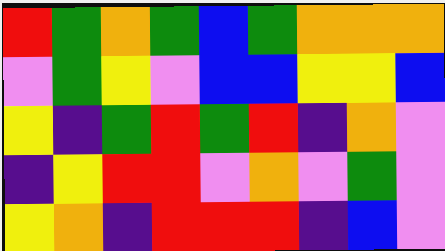[["red", "green", "orange", "green", "blue", "green", "orange", "orange", "orange"], ["violet", "green", "yellow", "violet", "blue", "blue", "yellow", "yellow", "blue"], ["yellow", "indigo", "green", "red", "green", "red", "indigo", "orange", "violet"], ["indigo", "yellow", "red", "red", "violet", "orange", "violet", "green", "violet"], ["yellow", "orange", "indigo", "red", "red", "red", "indigo", "blue", "violet"]]